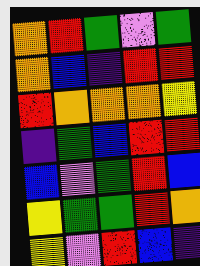[["orange", "red", "green", "violet", "green"], ["orange", "blue", "indigo", "red", "red"], ["red", "orange", "orange", "orange", "yellow"], ["indigo", "green", "blue", "red", "red"], ["blue", "violet", "green", "red", "blue"], ["yellow", "green", "green", "red", "orange"], ["yellow", "violet", "red", "blue", "indigo"]]